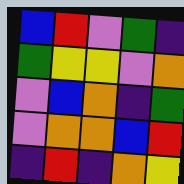[["blue", "red", "violet", "green", "indigo"], ["green", "yellow", "yellow", "violet", "orange"], ["violet", "blue", "orange", "indigo", "green"], ["violet", "orange", "orange", "blue", "red"], ["indigo", "red", "indigo", "orange", "yellow"]]